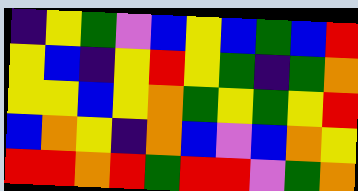[["indigo", "yellow", "green", "violet", "blue", "yellow", "blue", "green", "blue", "red"], ["yellow", "blue", "indigo", "yellow", "red", "yellow", "green", "indigo", "green", "orange"], ["yellow", "yellow", "blue", "yellow", "orange", "green", "yellow", "green", "yellow", "red"], ["blue", "orange", "yellow", "indigo", "orange", "blue", "violet", "blue", "orange", "yellow"], ["red", "red", "orange", "red", "green", "red", "red", "violet", "green", "orange"]]